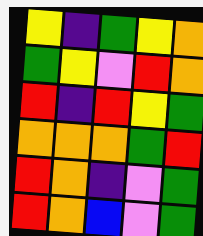[["yellow", "indigo", "green", "yellow", "orange"], ["green", "yellow", "violet", "red", "orange"], ["red", "indigo", "red", "yellow", "green"], ["orange", "orange", "orange", "green", "red"], ["red", "orange", "indigo", "violet", "green"], ["red", "orange", "blue", "violet", "green"]]